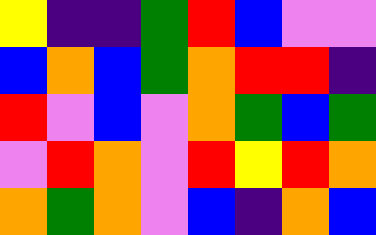[["yellow", "indigo", "indigo", "green", "red", "blue", "violet", "violet"], ["blue", "orange", "blue", "green", "orange", "red", "red", "indigo"], ["red", "violet", "blue", "violet", "orange", "green", "blue", "green"], ["violet", "red", "orange", "violet", "red", "yellow", "red", "orange"], ["orange", "green", "orange", "violet", "blue", "indigo", "orange", "blue"]]